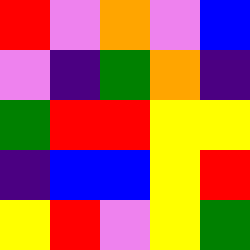[["red", "violet", "orange", "violet", "blue"], ["violet", "indigo", "green", "orange", "indigo"], ["green", "red", "red", "yellow", "yellow"], ["indigo", "blue", "blue", "yellow", "red"], ["yellow", "red", "violet", "yellow", "green"]]